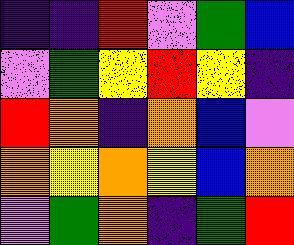[["indigo", "indigo", "red", "violet", "green", "blue"], ["violet", "green", "yellow", "red", "yellow", "indigo"], ["red", "orange", "indigo", "orange", "blue", "violet"], ["orange", "yellow", "orange", "yellow", "blue", "orange"], ["violet", "green", "orange", "indigo", "green", "red"]]